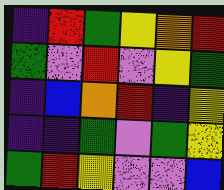[["indigo", "red", "green", "yellow", "orange", "red"], ["green", "violet", "red", "violet", "yellow", "green"], ["indigo", "blue", "orange", "red", "indigo", "yellow"], ["indigo", "indigo", "green", "violet", "green", "yellow"], ["green", "red", "yellow", "violet", "violet", "blue"]]